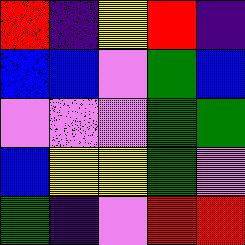[["red", "indigo", "yellow", "red", "indigo"], ["blue", "blue", "violet", "green", "blue"], ["violet", "violet", "violet", "green", "green"], ["blue", "yellow", "yellow", "green", "violet"], ["green", "indigo", "violet", "red", "red"]]